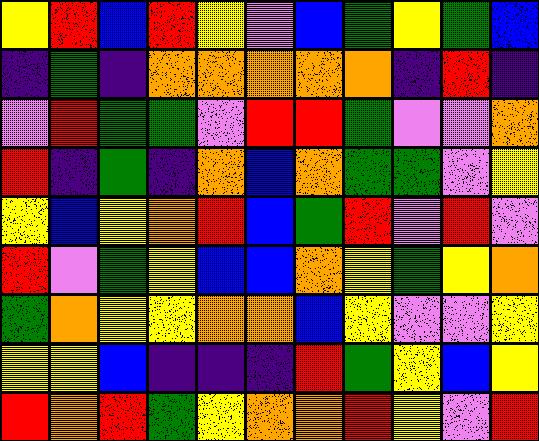[["yellow", "red", "blue", "red", "yellow", "violet", "blue", "green", "yellow", "green", "blue"], ["indigo", "green", "indigo", "orange", "orange", "orange", "orange", "orange", "indigo", "red", "indigo"], ["violet", "red", "green", "green", "violet", "red", "red", "green", "violet", "violet", "orange"], ["red", "indigo", "green", "indigo", "orange", "blue", "orange", "green", "green", "violet", "yellow"], ["yellow", "blue", "yellow", "orange", "red", "blue", "green", "red", "violet", "red", "violet"], ["red", "violet", "green", "yellow", "blue", "blue", "orange", "yellow", "green", "yellow", "orange"], ["green", "orange", "yellow", "yellow", "orange", "orange", "blue", "yellow", "violet", "violet", "yellow"], ["yellow", "yellow", "blue", "indigo", "indigo", "indigo", "red", "green", "yellow", "blue", "yellow"], ["red", "orange", "red", "green", "yellow", "orange", "orange", "red", "yellow", "violet", "red"]]